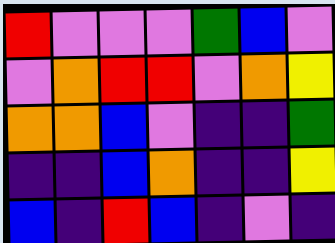[["red", "violet", "violet", "violet", "green", "blue", "violet"], ["violet", "orange", "red", "red", "violet", "orange", "yellow"], ["orange", "orange", "blue", "violet", "indigo", "indigo", "green"], ["indigo", "indigo", "blue", "orange", "indigo", "indigo", "yellow"], ["blue", "indigo", "red", "blue", "indigo", "violet", "indigo"]]